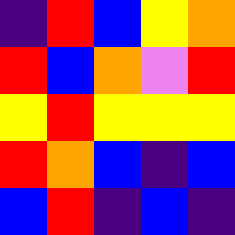[["indigo", "red", "blue", "yellow", "orange"], ["red", "blue", "orange", "violet", "red"], ["yellow", "red", "yellow", "yellow", "yellow"], ["red", "orange", "blue", "indigo", "blue"], ["blue", "red", "indigo", "blue", "indigo"]]